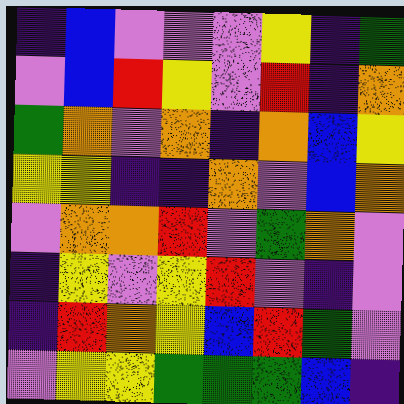[["indigo", "blue", "violet", "violet", "violet", "yellow", "indigo", "green"], ["violet", "blue", "red", "yellow", "violet", "red", "indigo", "orange"], ["green", "orange", "violet", "orange", "indigo", "orange", "blue", "yellow"], ["yellow", "yellow", "indigo", "indigo", "orange", "violet", "blue", "orange"], ["violet", "orange", "orange", "red", "violet", "green", "orange", "violet"], ["indigo", "yellow", "violet", "yellow", "red", "violet", "indigo", "violet"], ["indigo", "red", "orange", "yellow", "blue", "red", "green", "violet"], ["violet", "yellow", "yellow", "green", "green", "green", "blue", "indigo"]]